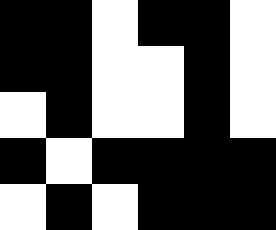[["black", "black", "white", "black", "black", "white"], ["black", "black", "white", "white", "black", "white"], ["white", "black", "white", "white", "black", "white"], ["black", "white", "black", "black", "black", "black"], ["white", "black", "white", "black", "black", "black"]]